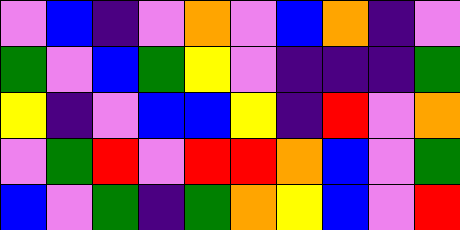[["violet", "blue", "indigo", "violet", "orange", "violet", "blue", "orange", "indigo", "violet"], ["green", "violet", "blue", "green", "yellow", "violet", "indigo", "indigo", "indigo", "green"], ["yellow", "indigo", "violet", "blue", "blue", "yellow", "indigo", "red", "violet", "orange"], ["violet", "green", "red", "violet", "red", "red", "orange", "blue", "violet", "green"], ["blue", "violet", "green", "indigo", "green", "orange", "yellow", "blue", "violet", "red"]]